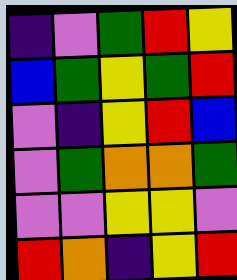[["indigo", "violet", "green", "red", "yellow"], ["blue", "green", "yellow", "green", "red"], ["violet", "indigo", "yellow", "red", "blue"], ["violet", "green", "orange", "orange", "green"], ["violet", "violet", "yellow", "yellow", "violet"], ["red", "orange", "indigo", "yellow", "red"]]